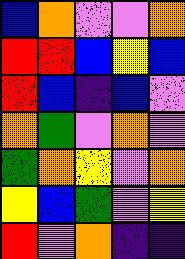[["blue", "orange", "violet", "violet", "orange"], ["red", "red", "blue", "yellow", "blue"], ["red", "blue", "indigo", "blue", "violet"], ["orange", "green", "violet", "orange", "violet"], ["green", "orange", "yellow", "violet", "orange"], ["yellow", "blue", "green", "violet", "yellow"], ["red", "violet", "orange", "indigo", "indigo"]]